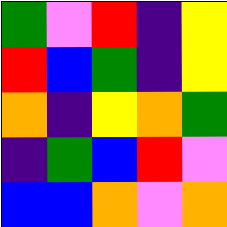[["green", "violet", "red", "indigo", "yellow"], ["red", "blue", "green", "indigo", "yellow"], ["orange", "indigo", "yellow", "orange", "green"], ["indigo", "green", "blue", "red", "violet"], ["blue", "blue", "orange", "violet", "orange"]]